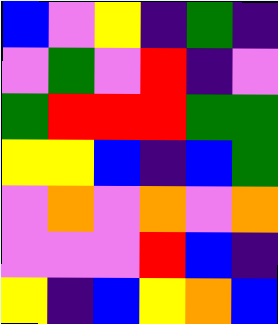[["blue", "violet", "yellow", "indigo", "green", "indigo"], ["violet", "green", "violet", "red", "indigo", "violet"], ["green", "red", "red", "red", "green", "green"], ["yellow", "yellow", "blue", "indigo", "blue", "green"], ["violet", "orange", "violet", "orange", "violet", "orange"], ["violet", "violet", "violet", "red", "blue", "indigo"], ["yellow", "indigo", "blue", "yellow", "orange", "blue"]]